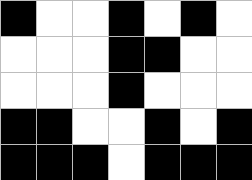[["black", "white", "white", "black", "white", "black", "white"], ["white", "white", "white", "black", "black", "white", "white"], ["white", "white", "white", "black", "white", "white", "white"], ["black", "black", "white", "white", "black", "white", "black"], ["black", "black", "black", "white", "black", "black", "black"]]